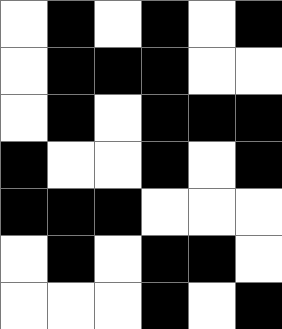[["white", "black", "white", "black", "white", "black"], ["white", "black", "black", "black", "white", "white"], ["white", "black", "white", "black", "black", "black"], ["black", "white", "white", "black", "white", "black"], ["black", "black", "black", "white", "white", "white"], ["white", "black", "white", "black", "black", "white"], ["white", "white", "white", "black", "white", "black"]]